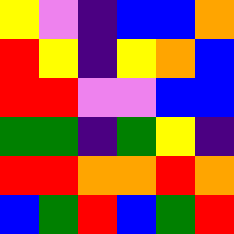[["yellow", "violet", "indigo", "blue", "blue", "orange"], ["red", "yellow", "indigo", "yellow", "orange", "blue"], ["red", "red", "violet", "violet", "blue", "blue"], ["green", "green", "indigo", "green", "yellow", "indigo"], ["red", "red", "orange", "orange", "red", "orange"], ["blue", "green", "red", "blue", "green", "red"]]